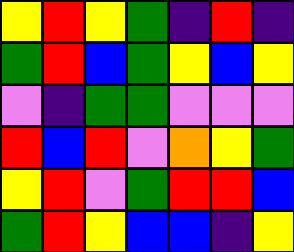[["yellow", "red", "yellow", "green", "indigo", "red", "indigo"], ["green", "red", "blue", "green", "yellow", "blue", "yellow"], ["violet", "indigo", "green", "green", "violet", "violet", "violet"], ["red", "blue", "red", "violet", "orange", "yellow", "green"], ["yellow", "red", "violet", "green", "red", "red", "blue"], ["green", "red", "yellow", "blue", "blue", "indigo", "yellow"]]